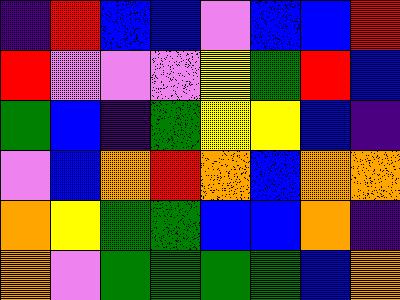[["indigo", "red", "blue", "blue", "violet", "blue", "blue", "red"], ["red", "violet", "violet", "violet", "yellow", "green", "red", "blue"], ["green", "blue", "indigo", "green", "yellow", "yellow", "blue", "indigo"], ["violet", "blue", "orange", "red", "orange", "blue", "orange", "orange"], ["orange", "yellow", "green", "green", "blue", "blue", "orange", "indigo"], ["orange", "violet", "green", "green", "green", "green", "blue", "orange"]]